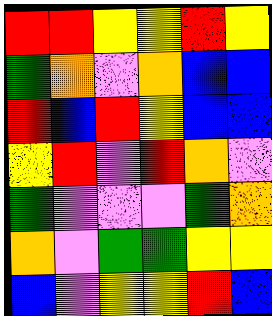[["red", "red", "yellow", "yellow", "red", "yellow"], ["green", "orange", "violet", "orange", "blue", "blue"], ["red", "blue", "red", "yellow", "blue", "blue"], ["yellow", "red", "violet", "red", "orange", "violet"], ["green", "violet", "violet", "violet", "green", "orange"], ["orange", "violet", "green", "green", "yellow", "yellow"], ["blue", "violet", "yellow", "yellow", "red", "blue"]]